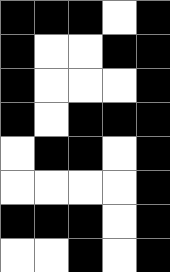[["black", "black", "black", "white", "black"], ["black", "white", "white", "black", "black"], ["black", "white", "white", "white", "black"], ["black", "white", "black", "black", "black"], ["white", "black", "black", "white", "black"], ["white", "white", "white", "white", "black"], ["black", "black", "black", "white", "black"], ["white", "white", "black", "white", "black"]]